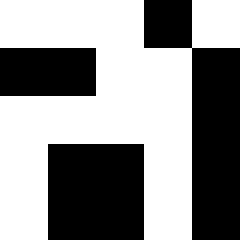[["white", "white", "white", "black", "white"], ["black", "black", "white", "white", "black"], ["white", "white", "white", "white", "black"], ["white", "black", "black", "white", "black"], ["white", "black", "black", "white", "black"]]